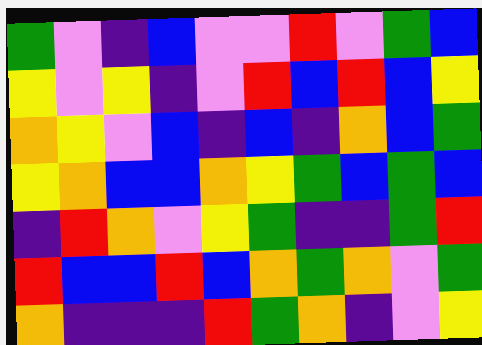[["green", "violet", "indigo", "blue", "violet", "violet", "red", "violet", "green", "blue"], ["yellow", "violet", "yellow", "indigo", "violet", "red", "blue", "red", "blue", "yellow"], ["orange", "yellow", "violet", "blue", "indigo", "blue", "indigo", "orange", "blue", "green"], ["yellow", "orange", "blue", "blue", "orange", "yellow", "green", "blue", "green", "blue"], ["indigo", "red", "orange", "violet", "yellow", "green", "indigo", "indigo", "green", "red"], ["red", "blue", "blue", "red", "blue", "orange", "green", "orange", "violet", "green"], ["orange", "indigo", "indigo", "indigo", "red", "green", "orange", "indigo", "violet", "yellow"]]